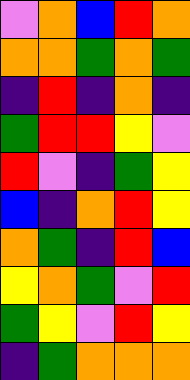[["violet", "orange", "blue", "red", "orange"], ["orange", "orange", "green", "orange", "green"], ["indigo", "red", "indigo", "orange", "indigo"], ["green", "red", "red", "yellow", "violet"], ["red", "violet", "indigo", "green", "yellow"], ["blue", "indigo", "orange", "red", "yellow"], ["orange", "green", "indigo", "red", "blue"], ["yellow", "orange", "green", "violet", "red"], ["green", "yellow", "violet", "red", "yellow"], ["indigo", "green", "orange", "orange", "orange"]]